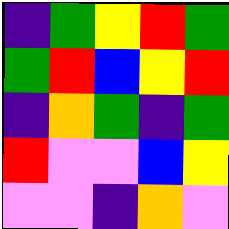[["indigo", "green", "yellow", "red", "green"], ["green", "red", "blue", "yellow", "red"], ["indigo", "orange", "green", "indigo", "green"], ["red", "violet", "violet", "blue", "yellow"], ["violet", "violet", "indigo", "orange", "violet"]]